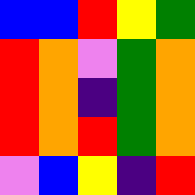[["blue", "blue", "red", "yellow", "green"], ["red", "orange", "violet", "green", "orange"], ["red", "orange", "indigo", "green", "orange"], ["red", "orange", "red", "green", "orange"], ["violet", "blue", "yellow", "indigo", "red"]]